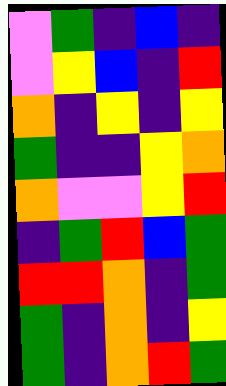[["violet", "green", "indigo", "blue", "indigo"], ["violet", "yellow", "blue", "indigo", "red"], ["orange", "indigo", "yellow", "indigo", "yellow"], ["green", "indigo", "indigo", "yellow", "orange"], ["orange", "violet", "violet", "yellow", "red"], ["indigo", "green", "red", "blue", "green"], ["red", "red", "orange", "indigo", "green"], ["green", "indigo", "orange", "indigo", "yellow"], ["green", "indigo", "orange", "red", "green"]]